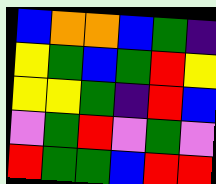[["blue", "orange", "orange", "blue", "green", "indigo"], ["yellow", "green", "blue", "green", "red", "yellow"], ["yellow", "yellow", "green", "indigo", "red", "blue"], ["violet", "green", "red", "violet", "green", "violet"], ["red", "green", "green", "blue", "red", "red"]]